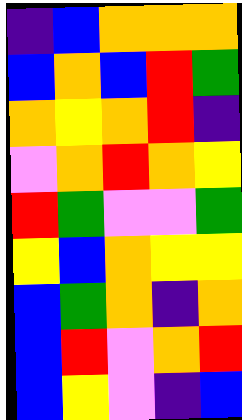[["indigo", "blue", "orange", "orange", "orange"], ["blue", "orange", "blue", "red", "green"], ["orange", "yellow", "orange", "red", "indigo"], ["violet", "orange", "red", "orange", "yellow"], ["red", "green", "violet", "violet", "green"], ["yellow", "blue", "orange", "yellow", "yellow"], ["blue", "green", "orange", "indigo", "orange"], ["blue", "red", "violet", "orange", "red"], ["blue", "yellow", "violet", "indigo", "blue"]]